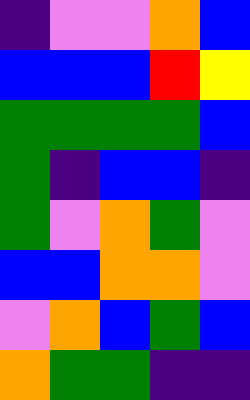[["indigo", "violet", "violet", "orange", "blue"], ["blue", "blue", "blue", "red", "yellow"], ["green", "green", "green", "green", "blue"], ["green", "indigo", "blue", "blue", "indigo"], ["green", "violet", "orange", "green", "violet"], ["blue", "blue", "orange", "orange", "violet"], ["violet", "orange", "blue", "green", "blue"], ["orange", "green", "green", "indigo", "indigo"]]